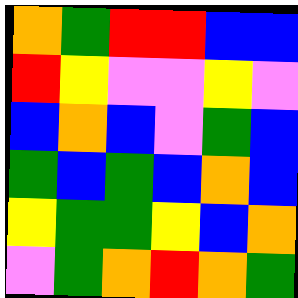[["orange", "green", "red", "red", "blue", "blue"], ["red", "yellow", "violet", "violet", "yellow", "violet"], ["blue", "orange", "blue", "violet", "green", "blue"], ["green", "blue", "green", "blue", "orange", "blue"], ["yellow", "green", "green", "yellow", "blue", "orange"], ["violet", "green", "orange", "red", "orange", "green"]]